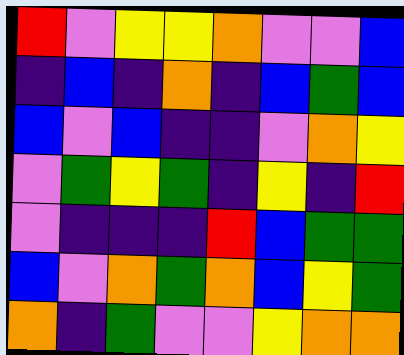[["red", "violet", "yellow", "yellow", "orange", "violet", "violet", "blue"], ["indigo", "blue", "indigo", "orange", "indigo", "blue", "green", "blue"], ["blue", "violet", "blue", "indigo", "indigo", "violet", "orange", "yellow"], ["violet", "green", "yellow", "green", "indigo", "yellow", "indigo", "red"], ["violet", "indigo", "indigo", "indigo", "red", "blue", "green", "green"], ["blue", "violet", "orange", "green", "orange", "blue", "yellow", "green"], ["orange", "indigo", "green", "violet", "violet", "yellow", "orange", "orange"]]